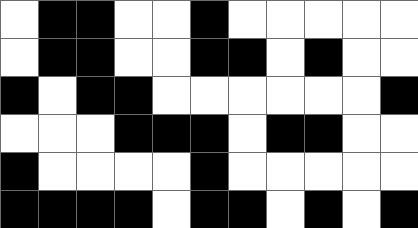[["white", "black", "black", "white", "white", "black", "white", "white", "white", "white", "white"], ["white", "black", "black", "white", "white", "black", "black", "white", "black", "white", "white"], ["black", "white", "black", "black", "white", "white", "white", "white", "white", "white", "black"], ["white", "white", "white", "black", "black", "black", "white", "black", "black", "white", "white"], ["black", "white", "white", "white", "white", "black", "white", "white", "white", "white", "white"], ["black", "black", "black", "black", "white", "black", "black", "white", "black", "white", "black"]]